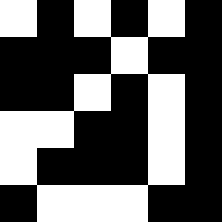[["white", "black", "white", "black", "white", "black"], ["black", "black", "black", "white", "black", "black"], ["black", "black", "white", "black", "white", "black"], ["white", "white", "black", "black", "white", "black"], ["white", "black", "black", "black", "white", "black"], ["black", "white", "white", "white", "black", "black"]]